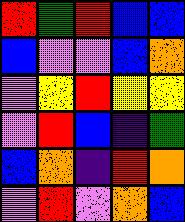[["red", "green", "red", "blue", "blue"], ["blue", "violet", "violet", "blue", "orange"], ["violet", "yellow", "red", "yellow", "yellow"], ["violet", "red", "blue", "indigo", "green"], ["blue", "orange", "indigo", "red", "orange"], ["violet", "red", "violet", "orange", "blue"]]